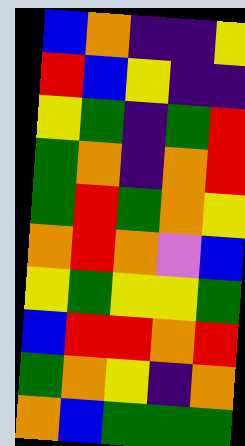[["blue", "orange", "indigo", "indigo", "yellow"], ["red", "blue", "yellow", "indigo", "indigo"], ["yellow", "green", "indigo", "green", "red"], ["green", "orange", "indigo", "orange", "red"], ["green", "red", "green", "orange", "yellow"], ["orange", "red", "orange", "violet", "blue"], ["yellow", "green", "yellow", "yellow", "green"], ["blue", "red", "red", "orange", "red"], ["green", "orange", "yellow", "indigo", "orange"], ["orange", "blue", "green", "green", "green"]]